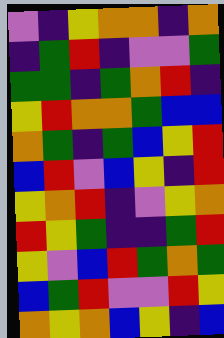[["violet", "indigo", "yellow", "orange", "orange", "indigo", "orange"], ["indigo", "green", "red", "indigo", "violet", "violet", "green"], ["green", "green", "indigo", "green", "orange", "red", "indigo"], ["yellow", "red", "orange", "orange", "green", "blue", "blue"], ["orange", "green", "indigo", "green", "blue", "yellow", "red"], ["blue", "red", "violet", "blue", "yellow", "indigo", "red"], ["yellow", "orange", "red", "indigo", "violet", "yellow", "orange"], ["red", "yellow", "green", "indigo", "indigo", "green", "red"], ["yellow", "violet", "blue", "red", "green", "orange", "green"], ["blue", "green", "red", "violet", "violet", "red", "yellow"], ["orange", "yellow", "orange", "blue", "yellow", "indigo", "blue"]]